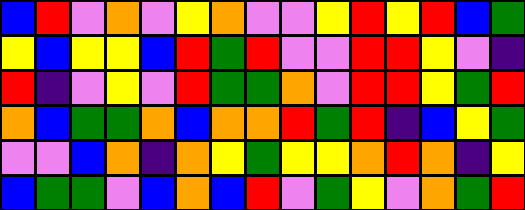[["blue", "red", "violet", "orange", "violet", "yellow", "orange", "violet", "violet", "yellow", "red", "yellow", "red", "blue", "green"], ["yellow", "blue", "yellow", "yellow", "blue", "red", "green", "red", "violet", "violet", "red", "red", "yellow", "violet", "indigo"], ["red", "indigo", "violet", "yellow", "violet", "red", "green", "green", "orange", "violet", "red", "red", "yellow", "green", "red"], ["orange", "blue", "green", "green", "orange", "blue", "orange", "orange", "red", "green", "red", "indigo", "blue", "yellow", "green"], ["violet", "violet", "blue", "orange", "indigo", "orange", "yellow", "green", "yellow", "yellow", "orange", "red", "orange", "indigo", "yellow"], ["blue", "green", "green", "violet", "blue", "orange", "blue", "red", "violet", "green", "yellow", "violet", "orange", "green", "red"]]